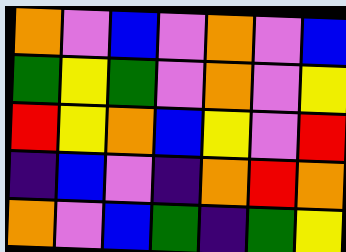[["orange", "violet", "blue", "violet", "orange", "violet", "blue"], ["green", "yellow", "green", "violet", "orange", "violet", "yellow"], ["red", "yellow", "orange", "blue", "yellow", "violet", "red"], ["indigo", "blue", "violet", "indigo", "orange", "red", "orange"], ["orange", "violet", "blue", "green", "indigo", "green", "yellow"]]